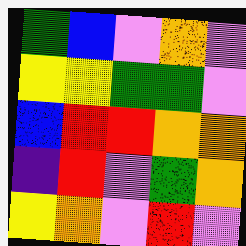[["green", "blue", "violet", "orange", "violet"], ["yellow", "yellow", "green", "green", "violet"], ["blue", "red", "red", "orange", "orange"], ["indigo", "red", "violet", "green", "orange"], ["yellow", "orange", "violet", "red", "violet"]]